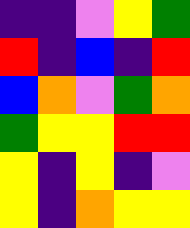[["indigo", "indigo", "violet", "yellow", "green"], ["red", "indigo", "blue", "indigo", "red"], ["blue", "orange", "violet", "green", "orange"], ["green", "yellow", "yellow", "red", "red"], ["yellow", "indigo", "yellow", "indigo", "violet"], ["yellow", "indigo", "orange", "yellow", "yellow"]]